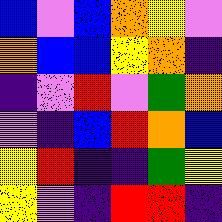[["blue", "violet", "blue", "orange", "yellow", "violet"], ["orange", "blue", "blue", "yellow", "orange", "indigo"], ["indigo", "violet", "red", "violet", "green", "orange"], ["violet", "indigo", "blue", "red", "orange", "blue"], ["yellow", "red", "indigo", "indigo", "green", "yellow"], ["yellow", "violet", "indigo", "red", "red", "indigo"]]